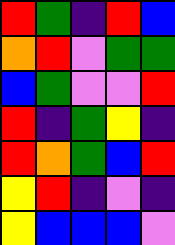[["red", "green", "indigo", "red", "blue"], ["orange", "red", "violet", "green", "green"], ["blue", "green", "violet", "violet", "red"], ["red", "indigo", "green", "yellow", "indigo"], ["red", "orange", "green", "blue", "red"], ["yellow", "red", "indigo", "violet", "indigo"], ["yellow", "blue", "blue", "blue", "violet"]]